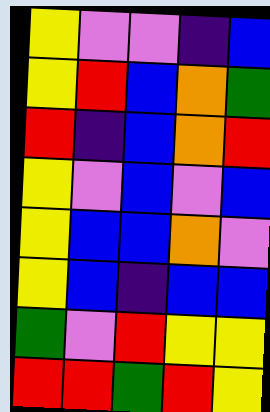[["yellow", "violet", "violet", "indigo", "blue"], ["yellow", "red", "blue", "orange", "green"], ["red", "indigo", "blue", "orange", "red"], ["yellow", "violet", "blue", "violet", "blue"], ["yellow", "blue", "blue", "orange", "violet"], ["yellow", "blue", "indigo", "blue", "blue"], ["green", "violet", "red", "yellow", "yellow"], ["red", "red", "green", "red", "yellow"]]